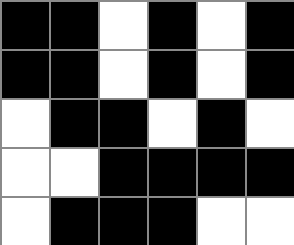[["black", "black", "white", "black", "white", "black"], ["black", "black", "white", "black", "white", "black"], ["white", "black", "black", "white", "black", "white"], ["white", "white", "black", "black", "black", "black"], ["white", "black", "black", "black", "white", "white"]]